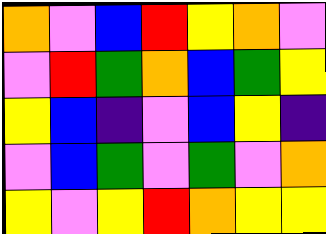[["orange", "violet", "blue", "red", "yellow", "orange", "violet"], ["violet", "red", "green", "orange", "blue", "green", "yellow"], ["yellow", "blue", "indigo", "violet", "blue", "yellow", "indigo"], ["violet", "blue", "green", "violet", "green", "violet", "orange"], ["yellow", "violet", "yellow", "red", "orange", "yellow", "yellow"]]